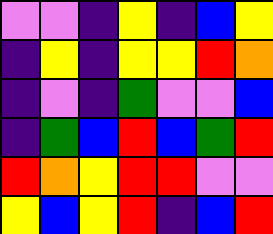[["violet", "violet", "indigo", "yellow", "indigo", "blue", "yellow"], ["indigo", "yellow", "indigo", "yellow", "yellow", "red", "orange"], ["indigo", "violet", "indigo", "green", "violet", "violet", "blue"], ["indigo", "green", "blue", "red", "blue", "green", "red"], ["red", "orange", "yellow", "red", "red", "violet", "violet"], ["yellow", "blue", "yellow", "red", "indigo", "blue", "red"]]